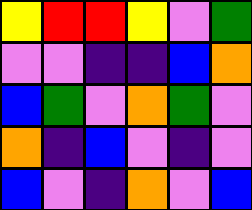[["yellow", "red", "red", "yellow", "violet", "green"], ["violet", "violet", "indigo", "indigo", "blue", "orange"], ["blue", "green", "violet", "orange", "green", "violet"], ["orange", "indigo", "blue", "violet", "indigo", "violet"], ["blue", "violet", "indigo", "orange", "violet", "blue"]]